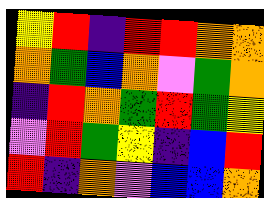[["yellow", "red", "indigo", "red", "red", "orange", "orange"], ["orange", "green", "blue", "orange", "violet", "green", "orange"], ["indigo", "red", "orange", "green", "red", "green", "yellow"], ["violet", "red", "green", "yellow", "indigo", "blue", "red"], ["red", "indigo", "orange", "violet", "blue", "blue", "orange"]]